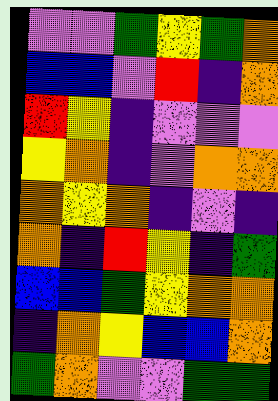[["violet", "violet", "green", "yellow", "green", "orange"], ["blue", "blue", "violet", "red", "indigo", "orange"], ["red", "yellow", "indigo", "violet", "violet", "violet"], ["yellow", "orange", "indigo", "violet", "orange", "orange"], ["orange", "yellow", "orange", "indigo", "violet", "indigo"], ["orange", "indigo", "red", "yellow", "indigo", "green"], ["blue", "blue", "green", "yellow", "orange", "orange"], ["indigo", "orange", "yellow", "blue", "blue", "orange"], ["green", "orange", "violet", "violet", "green", "green"]]